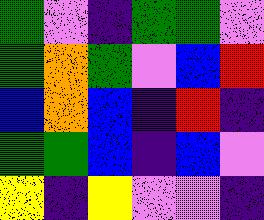[["green", "violet", "indigo", "green", "green", "violet"], ["green", "orange", "green", "violet", "blue", "red"], ["blue", "orange", "blue", "indigo", "red", "indigo"], ["green", "green", "blue", "indigo", "blue", "violet"], ["yellow", "indigo", "yellow", "violet", "violet", "indigo"]]